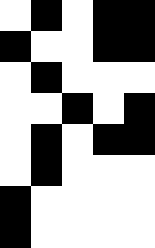[["white", "black", "white", "black", "black"], ["black", "white", "white", "black", "black"], ["white", "black", "white", "white", "white"], ["white", "white", "black", "white", "black"], ["white", "black", "white", "black", "black"], ["white", "black", "white", "white", "white"], ["black", "white", "white", "white", "white"], ["black", "white", "white", "white", "white"]]